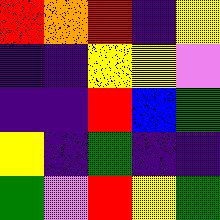[["red", "orange", "red", "indigo", "yellow"], ["indigo", "indigo", "yellow", "yellow", "violet"], ["indigo", "indigo", "red", "blue", "green"], ["yellow", "indigo", "green", "indigo", "indigo"], ["green", "violet", "red", "yellow", "green"]]